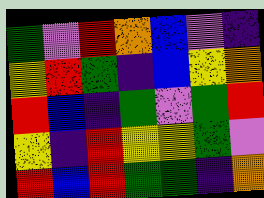[["green", "violet", "red", "orange", "blue", "violet", "indigo"], ["yellow", "red", "green", "indigo", "blue", "yellow", "orange"], ["red", "blue", "indigo", "green", "violet", "green", "red"], ["yellow", "indigo", "red", "yellow", "yellow", "green", "violet"], ["red", "blue", "red", "green", "green", "indigo", "orange"]]